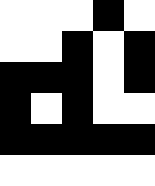[["white", "white", "white", "black", "white"], ["white", "white", "black", "white", "black"], ["black", "black", "black", "white", "black"], ["black", "white", "black", "white", "white"], ["black", "black", "black", "black", "black"], ["white", "white", "white", "white", "white"]]